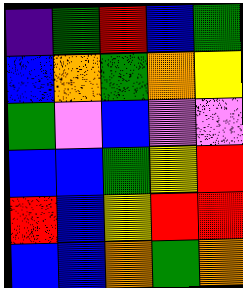[["indigo", "green", "red", "blue", "green"], ["blue", "orange", "green", "orange", "yellow"], ["green", "violet", "blue", "violet", "violet"], ["blue", "blue", "green", "yellow", "red"], ["red", "blue", "yellow", "red", "red"], ["blue", "blue", "orange", "green", "orange"]]